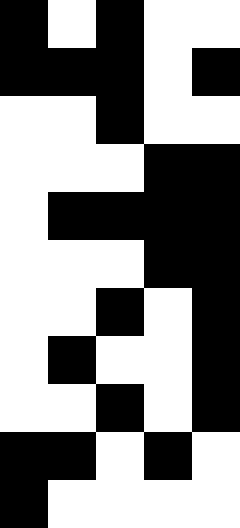[["black", "white", "black", "white", "white"], ["black", "black", "black", "white", "black"], ["white", "white", "black", "white", "white"], ["white", "white", "white", "black", "black"], ["white", "black", "black", "black", "black"], ["white", "white", "white", "black", "black"], ["white", "white", "black", "white", "black"], ["white", "black", "white", "white", "black"], ["white", "white", "black", "white", "black"], ["black", "black", "white", "black", "white"], ["black", "white", "white", "white", "white"]]